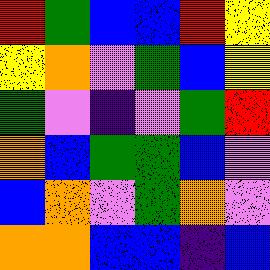[["red", "green", "blue", "blue", "red", "yellow"], ["yellow", "orange", "violet", "green", "blue", "yellow"], ["green", "violet", "indigo", "violet", "green", "red"], ["orange", "blue", "green", "green", "blue", "violet"], ["blue", "orange", "violet", "green", "orange", "violet"], ["orange", "orange", "blue", "blue", "indigo", "blue"]]